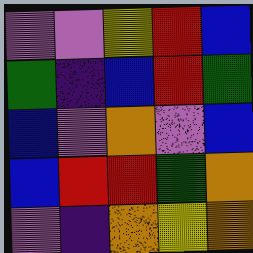[["violet", "violet", "yellow", "red", "blue"], ["green", "indigo", "blue", "red", "green"], ["blue", "violet", "orange", "violet", "blue"], ["blue", "red", "red", "green", "orange"], ["violet", "indigo", "orange", "yellow", "orange"]]